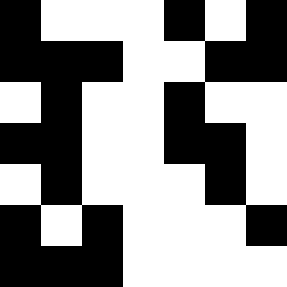[["black", "white", "white", "white", "black", "white", "black"], ["black", "black", "black", "white", "white", "black", "black"], ["white", "black", "white", "white", "black", "white", "white"], ["black", "black", "white", "white", "black", "black", "white"], ["white", "black", "white", "white", "white", "black", "white"], ["black", "white", "black", "white", "white", "white", "black"], ["black", "black", "black", "white", "white", "white", "white"]]